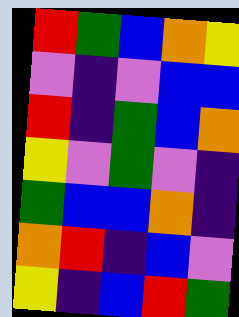[["red", "green", "blue", "orange", "yellow"], ["violet", "indigo", "violet", "blue", "blue"], ["red", "indigo", "green", "blue", "orange"], ["yellow", "violet", "green", "violet", "indigo"], ["green", "blue", "blue", "orange", "indigo"], ["orange", "red", "indigo", "blue", "violet"], ["yellow", "indigo", "blue", "red", "green"]]